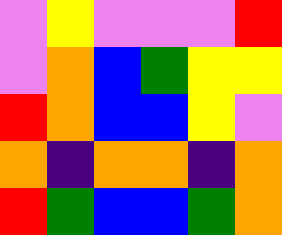[["violet", "yellow", "violet", "violet", "violet", "red"], ["violet", "orange", "blue", "green", "yellow", "yellow"], ["red", "orange", "blue", "blue", "yellow", "violet"], ["orange", "indigo", "orange", "orange", "indigo", "orange"], ["red", "green", "blue", "blue", "green", "orange"]]